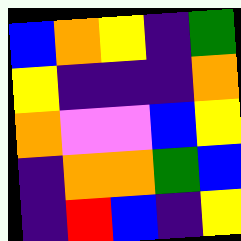[["blue", "orange", "yellow", "indigo", "green"], ["yellow", "indigo", "indigo", "indigo", "orange"], ["orange", "violet", "violet", "blue", "yellow"], ["indigo", "orange", "orange", "green", "blue"], ["indigo", "red", "blue", "indigo", "yellow"]]